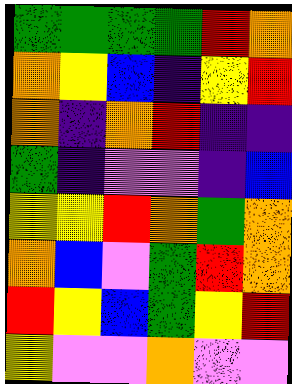[["green", "green", "green", "green", "red", "orange"], ["orange", "yellow", "blue", "indigo", "yellow", "red"], ["orange", "indigo", "orange", "red", "indigo", "indigo"], ["green", "indigo", "violet", "violet", "indigo", "blue"], ["yellow", "yellow", "red", "orange", "green", "orange"], ["orange", "blue", "violet", "green", "red", "orange"], ["red", "yellow", "blue", "green", "yellow", "red"], ["yellow", "violet", "violet", "orange", "violet", "violet"]]